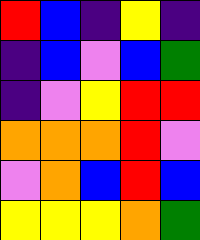[["red", "blue", "indigo", "yellow", "indigo"], ["indigo", "blue", "violet", "blue", "green"], ["indigo", "violet", "yellow", "red", "red"], ["orange", "orange", "orange", "red", "violet"], ["violet", "orange", "blue", "red", "blue"], ["yellow", "yellow", "yellow", "orange", "green"]]